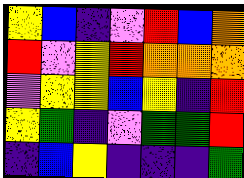[["yellow", "blue", "indigo", "violet", "red", "blue", "orange"], ["red", "violet", "yellow", "red", "orange", "orange", "orange"], ["violet", "yellow", "yellow", "blue", "yellow", "indigo", "red"], ["yellow", "green", "indigo", "violet", "green", "green", "red"], ["indigo", "blue", "yellow", "indigo", "indigo", "indigo", "green"]]